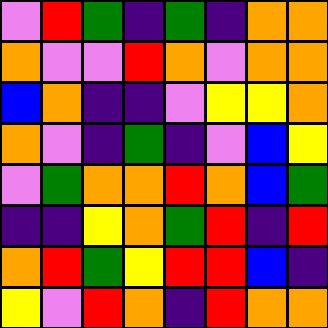[["violet", "red", "green", "indigo", "green", "indigo", "orange", "orange"], ["orange", "violet", "violet", "red", "orange", "violet", "orange", "orange"], ["blue", "orange", "indigo", "indigo", "violet", "yellow", "yellow", "orange"], ["orange", "violet", "indigo", "green", "indigo", "violet", "blue", "yellow"], ["violet", "green", "orange", "orange", "red", "orange", "blue", "green"], ["indigo", "indigo", "yellow", "orange", "green", "red", "indigo", "red"], ["orange", "red", "green", "yellow", "red", "red", "blue", "indigo"], ["yellow", "violet", "red", "orange", "indigo", "red", "orange", "orange"]]